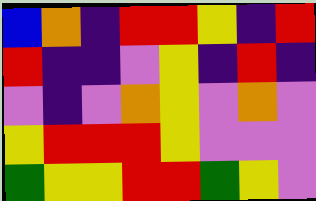[["blue", "orange", "indigo", "red", "red", "yellow", "indigo", "red"], ["red", "indigo", "indigo", "violet", "yellow", "indigo", "red", "indigo"], ["violet", "indigo", "violet", "orange", "yellow", "violet", "orange", "violet"], ["yellow", "red", "red", "red", "yellow", "violet", "violet", "violet"], ["green", "yellow", "yellow", "red", "red", "green", "yellow", "violet"]]